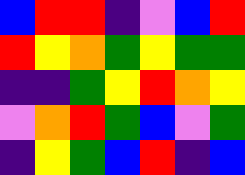[["blue", "red", "red", "indigo", "violet", "blue", "red"], ["red", "yellow", "orange", "green", "yellow", "green", "green"], ["indigo", "indigo", "green", "yellow", "red", "orange", "yellow"], ["violet", "orange", "red", "green", "blue", "violet", "green"], ["indigo", "yellow", "green", "blue", "red", "indigo", "blue"]]